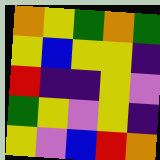[["orange", "yellow", "green", "orange", "green"], ["yellow", "blue", "yellow", "yellow", "indigo"], ["red", "indigo", "indigo", "yellow", "violet"], ["green", "yellow", "violet", "yellow", "indigo"], ["yellow", "violet", "blue", "red", "orange"]]